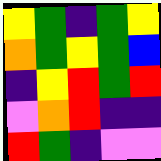[["yellow", "green", "indigo", "green", "yellow"], ["orange", "green", "yellow", "green", "blue"], ["indigo", "yellow", "red", "green", "red"], ["violet", "orange", "red", "indigo", "indigo"], ["red", "green", "indigo", "violet", "violet"]]